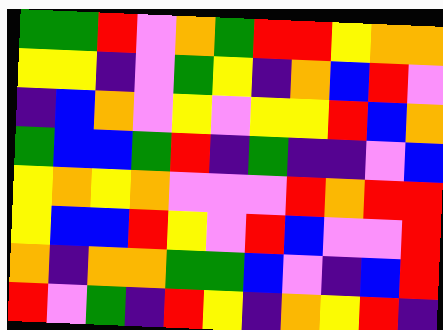[["green", "green", "red", "violet", "orange", "green", "red", "red", "yellow", "orange", "orange"], ["yellow", "yellow", "indigo", "violet", "green", "yellow", "indigo", "orange", "blue", "red", "violet"], ["indigo", "blue", "orange", "violet", "yellow", "violet", "yellow", "yellow", "red", "blue", "orange"], ["green", "blue", "blue", "green", "red", "indigo", "green", "indigo", "indigo", "violet", "blue"], ["yellow", "orange", "yellow", "orange", "violet", "violet", "violet", "red", "orange", "red", "red"], ["yellow", "blue", "blue", "red", "yellow", "violet", "red", "blue", "violet", "violet", "red"], ["orange", "indigo", "orange", "orange", "green", "green", "blue", "violet", "indigo", "blue", "red"], ["red", "violet", "green", "indigo", "red", "yellow", "indigo", "orange", "yellow", "red", "indigo"]]